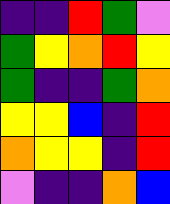[["indigo", "indigo", "red", "green", "violet"], ["green", "yellow", "orange", "red", "yellow"], ["green", "indigo", "indigo", "green", "orange"], ["yellow", "yellow", "blue", "indigo", "red"], ["orange", "yellow", "yellow", "indigo", "red"], ["violet", "indigo", "indigo", "orange", "blue"]]